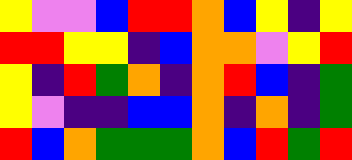[["yellow", "violet", "violet", "blue", "red", "red", "orange", "blue", "yellow", "indigo", "yellow"], ["red", "red", "yellow", "yellow", "indigo", "blue", "orange", "orange", "violet", "yellow", "red"], ["yellow", "indigo", "red", "green", "orange", "indigo", "orange", "red", "blue", "indigo", "green"], ["yellow", "violet", "indigo", "indigo", "blue", "blue", "orange", "indigo", "orange", "indigo", "green"], ["red", "blue", "orange", "green", "green", "green", "orange", "blue", "red", "green", "red"]]